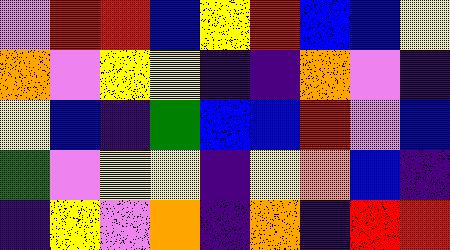[["violet", "red", "red", "blue", "yellow", "red", "blue", "blue", "yellow"], ["orange", "violet", "yellow", "yellow", "indigo", "indigo", "orange", "violet", "indigo"], ["yellow", "blue", "indigo", "green", "blue", "blue", "red", "violet", "blue"], ["green", "violet", "yellow", "yellow", "indigo", "yellow", "orange", "blue", "indigo"], ["indigo", "yellow", "violet", "orange", "indigo", "orange", "indigo", "red", "red"]]